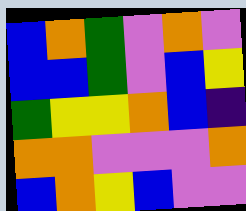[["blue", "orange", "green", "violet", "orange", "violet"], ["blue", "blue", "green", "violet", "blue", "yellow"], ["green", "yellow", "yellow", "orange", "blue", "indigo"], ["orange", "orange", "violet", "violet", "violet", "orange"], ["blue", "orange", "yellow", "blue", "violet", "violet"]]